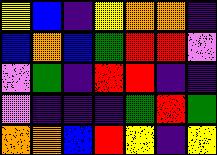[["yellow", "blue", "indigo", "yellow", "orange", "orange", "indigo"], ["blue", "orange", "blue", "green", "red", "red", "violet"], ["violet", "green", "indigo", "red", "red", "indigo", "indigo"], ["violet", "indigo", "indigo", "indigo", "green", "red", "green"], ["orange", "orange", "blue", "red", "yellow", "indigo", "yellow"]]